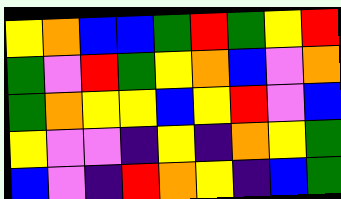[["yellow", "orange", "blue", "blue", "green", "red", "green", "yellow", "red"], ["green", "violet", "red", "green", "yellow", "orange", "blue", "violet", "orange"], ["green", "orange", "yellow", "yellow", "blue", "yellow", "red", "violet", "blue"], ["yellow", "violet", "violet", "indigo", "yellow", "indigo", "orange", "yellow", "green"], ["blue", "violet", "indigo", "red", "orange", "yellow", "indigo", "blue", "green"]]